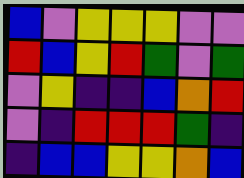[["blue", "violet", "yellow", "yellow", "yellow", "violet", "violet"], ["red", "blue", "yellow", "red", "green", "violet", "green"], ["violet", "yellow", "indigo", "indigo", "blue", "orange", "red"], ["violet", "indigo", "red", "red", "red", "green", "indigo"], ["indigo", "blue", "blue", "yellow", "yellow", "orange", "blue"]]